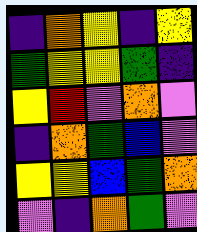[["indigo", "orange", "yellow", "indigo", "yellow"], ["green", "yellow", "yellow", "green", "indigo"], ["yellow", "red", "violet", "orange", "violet"], ["indigo", "orange", "green", "blue", "violet"], ["yellow", "yellow", "blue", "green", "orange"], ["violet", "indigo", "orange", "green", "violet"]]